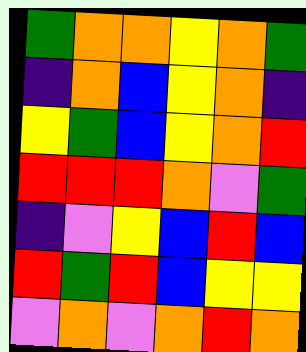[["green", "orange", "orange", "yellow", "orange", "green"], ["indigo", "orange", "blue", "yellow", "orange", "indigo"], ["yellow", "green", "blue", "yellow", "orange", "red"], ["red", "red", "red", "orange", "violet", "green"], ["indigo", "violet", "yellow", "blue", "red", "blue"], ["red", "green", "red", "blue", "yellow", "yellow"], ["violet", "orange", "violet", "orange", "red", "orange"]]